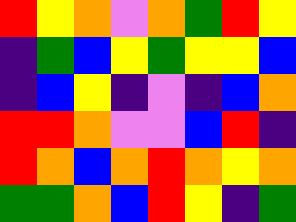[["red", "yellow", "orange", "violet", "orange", "green", "red", "yellow"], ["indigo", "green", "blue", "yellow", "green", "yellow", "yellow", "blue"], ["indigo", "blue", "yellow", "indigo", "violet", "indigo", "blue", "orange"], ["red", "red", "orange", "violet", "violet", "blue", "red", "indigo"], ["red", "orange", "blue", "orange", "red", "orange", "yellow", "orange"], ["green", "green", "orange", "blue", "red", "yellow", "indigo", "green"]]